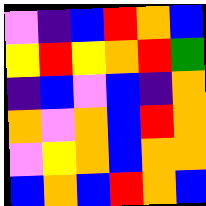[["violet", "indigo", "blue", "red", "orange", "blue"], ["yellow", "red", "yellow", "orange", "red", "green"], ["indigo", "blue", "violet", "blue", "indigo", "orange"], ["orange", "violet", "orange", "blue", "red", "orange"], ["violet", "yellow", "orange", "blue", "orange", "orange"], ["blue", "orange", "blue", "red", "orange", "blue"]]